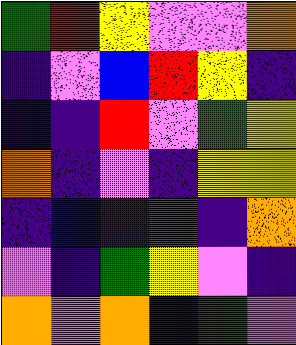[["green", "red", "yellow", "violet", "violet", "orange"], ["indigo", "violet", "blue", "red", "yellow", "indigo"], ["indigo", "indigo", "red", "violet", "green", "yellow"], ["orange", "indigo", "violet", "indigo", "yellow", "yellow"], ["indigo", "blue", "indigo", "green", "indigo", "orange"], ["violet", "indigo", "green", "yellow", "violet", "indigo"], ["orange", "violet", "orange", "blue", "green", "violet"]]